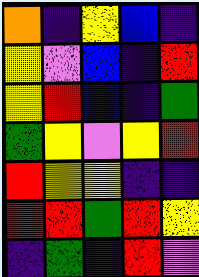[["orange", "indigo", "yellow", "blue", "indigo"], ["yellow", "violet", "blue", "indigo", "red"], ["yellow", "red", "blue", "indigo", "green"], ["green", "yellow", "violet", "yellow", "red"], ["red", "yellow", "yellow", "indigo", "indigo"], ["red", "red", "green", "red", "yellow"], ["indigo", "green", "indigo", "red", "violet"]]